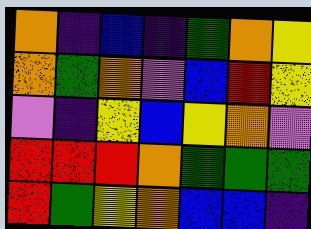[["orange", "indigo", "blue", "indigo", "green", "orange", "yellow"], ["orange", "green", "orange", "violet", "blue", "red", "yellow"], ["violet", "indigo", "yellow", "blue", "yellow", "orange", "violet"], ["red", "red", "red", "orange", "green", "green", "green"], ["red", "green", "yellow", "orange", "blue", "blue", "indigo"]]